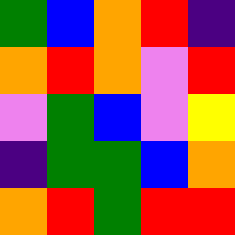[["green", "blue", "orange", "red", "indigo"], ["orange", "red", "orange", "violet", "red"], ["violet", "green", "blue", "violet", "yellow"], ["indigo", "green", "green", "blue", "orange"], ["orange", "red", "green", "red", "red"]]